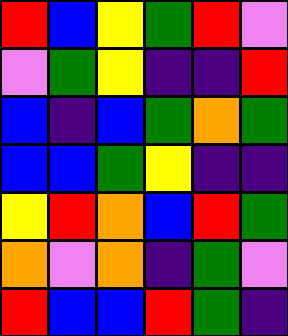[["red", "blue", "yellow", "green", "red", "violet"], ["violet", "green", "yellow", "indigo", "indigo", "red"], ["blue", "indigo", "blue", "green", "orange", "green"], ["blue", "blue", "green", "yellow", "indigo", "indigo"], ["yellow", "red", "orange", "blue", "red", "green"], ["orange", "violet", "orange", "indigo", "green", "violet"], ["red", "blue", "blue", "red", "green", "indigo"]]